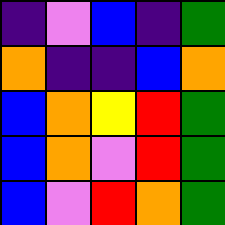[["indigo", "violet", "blue", "indigo", "green"], ["orange", "indigo", "indigo", "blue", "orange"], ["blue", "orange", "yellow", "red", "green"], ["blue", "orange", "violet", "red", "green"], ["blue", "violet", "red", "orange", "green"]]